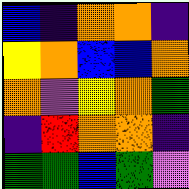[["blue", "indigo", "orange", "orange", "indigo"], ["yellow", "orange", "blue", "blue", "orange"], ["orange", "violet", "yellow", "orange", "green"], ["indigo", "red", "orange", "orange", "indigo"], ["green", "green", "blue", "green", "violet"]]